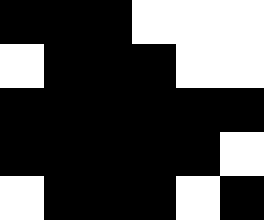[["black", "black", "black", "white", "white", "white"], ["white", "black", "black", "black", "white", "white"], ["black", "black", "black", "black", "black", "black"], ["black", "black", "black", "black", "black", "white"], ["white", "black", "black", "black", "white", "black"]]